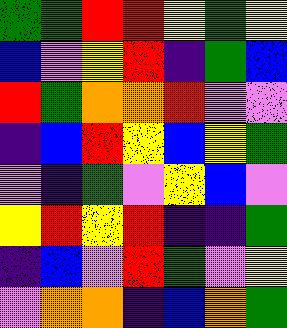[["green", "green", "red", "red", "yellow", "green", "yellow"], ["blue", "violet", "yellow", "red", "indigo", "green", "blue"], ["red", "green", "orange", "orange", "red", "violet", "violet"], ["indigo", "blue", "red", "yellow", "blue", "yellow", "green"], ["violet", "indigo", "green", "violet", "yellow", "blue", "violet"], ["yellow", "red", "yellow", "red", "indigo", "indigo", "green"], ["indigo", "blue", "violet", "red", "green", "violet", "yellow"], ["violet", "orange", "orange", "indigo", "blue", "orange", "green"]]